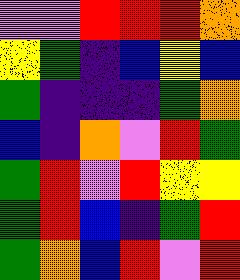[["violet", "violet", "red", "red", "red", "orange"], ["yellow", "green", "indigo", "blue", "yellow", "blue"], ["green", "indigo", "indigo", "indigo", "green", "orange"], ["blue", "indigo", "orange", "violet", "red", "green"], ["green", "red", "violet", "red", "yellow", "yellow"], ["green", "red", "blue", "indigo", "green", "red"], ["green", "orange", "blue", "red", "violet", "red"]]